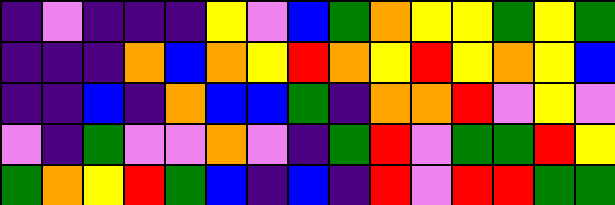[["indigo", "violet", "indigo", "indigo", "indigo", "yellow", "violet", "blue", "green", "orange", "yellow", "yellow", "green", "yellow", "green"], ["indigo", "indigo", "indigo", "orange", "blue", "orange", "yellow", "red", "orange", "yellow", "red", "yellow", "orange", "yellow", "blue"], ["indigo", "indigo", "blue", "indigo", "orange", "blue", "blue", "green", "indigo", "orange", "orange", "red", "violet", "yellow", "violet"], ["violet", "indigo", "green", "violet", "violet", "orange", "violet", "indigo", "green", "red", "violet", "green", "green", "red", "yellow"], ["green", "orange", "yellow", "red", "green", "blue", "indigo", "blue", "indigo", "red", "violet", "red", "red", "green", "green"]]